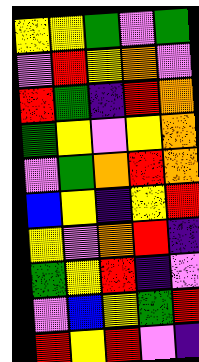[["yellow", "yellow", "green", "violet", "green"], ["violet", "red", "yellow", "orange", "violet"], ["red", "green", "indigo", "red", "orange"], ["green", "yellow", "violet", "yellow", "orange"], ["violet", "green", "orange", "red", "orange"], ["blue", "yellow", "indigo", "yellow", "red"], ["yellow", "violet", "orange", "red", "indigo"], ["green", "yellow", "red", "indigo", "violet"], ["violet", "blue", "yellow", "green", "red"], ["red", "yellow", "red", "violet", "indigo"]]